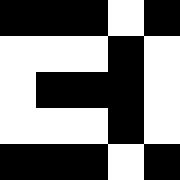[["black", "black", "black", "white", "black"], ["white", "white", "white", "black", "white"], ["white", "black", "black", "black", "white"], ["white", "white", "white", "black", "white"], ["black", "black", "black", "white", "black"]]